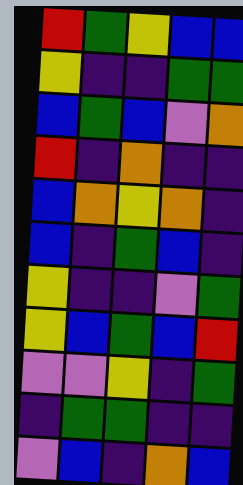[["red", "green", "yellow", "blue", "blue"], ["yellow", "indigo", "indigo", "green", "green"], ["blue", "green", "blue", "violet", "orange"], ["red", "indigo", "orange", "indigo", "indigo"], ["blue", "orange", "yellow", "orange", "indigo"], ["blue", "indigo", "green", "blue", "indigo"], ["yellow", "indigo", "indigo", "violet", "green"], ["yellow", "blue", "green", "blue", "red"], ["violet", "violet", "yellow", "indigo", "green"], ["indigo", "green", "green", "indigo", "indigo"], ["violet", "blue", "indigo", "orange", "blue"]]